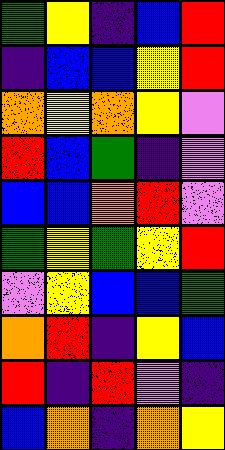[["green", "yellow", "indigo", "blue", "red"], ["indigo", "blue", "blue", "yellow", "red"], ["orange", "yellow", "orange", "yellow", "violet"], ["red", "blue", "green", "indigo", "violet"], ["blue", "blue", "orange", "red", "violet"], ["green", "yellow", "green", "yellow", "red"], ["violet", "yellow", "blue", "blue", "green"], ["orange", "red", "indigo", "yellow", "blue"], ["red", "indigo", "red", "violet", "indigo"], ["blue", "orange", "indigo", "orange", "yellow"]]